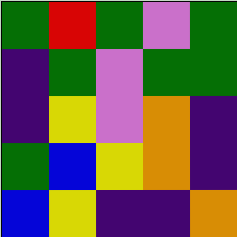[["green", "red", "green", "violet", "green"], ["indigo", "green", "violet", "green", "green"], ["indigo", "yellow", "violet", "orange", "indigo"], ["green", "blue", "yellow", "orange", "indigo"], ["blue", "yellow", "indigo", "indigo", "orange"]]